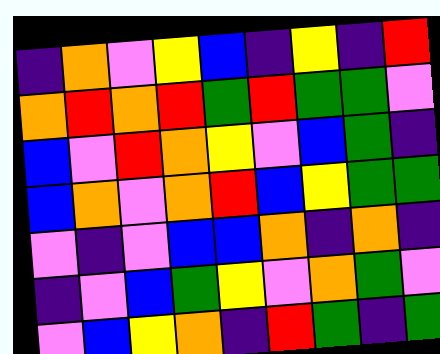[["indigo", "orange", "violet", "yellow", "blue", "indigo", "yellow", "indigo", "red"], ["orange", "red", "orange", "red", "green", "red", "green", "green", "violet"], ["blue", "violet", "red", "orange", "yellow", "violet", "blue", "green", "indigo"], ["blue", "orange", "violet", "orange", "red", "blue", "yellow", "green", "green"], ["violet", "indigo", "violet", "blue", "blue", "orange", "indigo", "orange", "indigo"], ["indigo", "violet", "blue", "green", "yellow", "violet", "orange", "green", "violet"], ["violet", "blue", "yellow", "orange", "indigo", "red", "green", "indigo", "green"]]